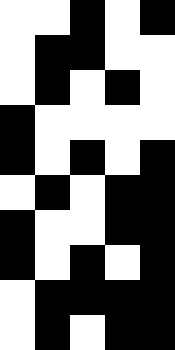[["white", "white", "black", "white", "black"], ["white", "black", "black", "white", "white"], ["white", "black", "white", "black", "white"], ["black", "white", "white", "white", "white"], ["black", "white", "black", "white", "black"], ["white", "black", "white", "black", "black"], ["black", "white", "white", "black", "black"], ["black", "white", "black", "white", "black"], ["white", "black", "black", "black", "black"], ["white", "black", "white", "black", "black"]]